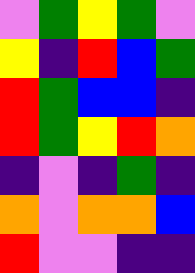[["violet", "green", "yellow", "green", "violet"], ["yellow", "indigo", "red", "blue", "green"], ["red", "green", "blue", "blue", "indigo"], ["red", "green", "yellow", "red", "orange"], ["indigo", "violet", "indigo", "green", "indigo"], ["orange", "violet", "orange", "orange", "blue"], ["red", "violet", "violet", "indigo", "indigo"]]